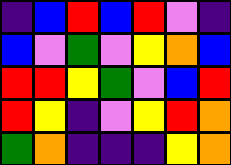[["indigo", "blue", "red", "blue", "red", "violet", "indigo"], ["blue", "violet", "green", "violet", "yellow", "orange", "blue"], ["red", "red", "yellow", "green", "violet", "blue", "red"], ["red", "yellow", "indigo", "violet", "yellow", "red", "orange"], ["green", "orange", "indigo", "indigo", "indigo", "yellow", "orange"]]